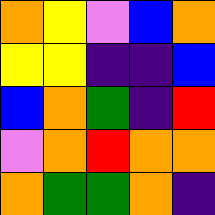[["orange", "yellow", "violet", "blue", "orange"], ["yellow", "yellow", "indigo", "indigo", "blue"], ["blue", "orange", "green", "indigo", "red"], ["violet", "orange", "red", "orange", "orange"], ["orange", "green", "green", "orange", "indigo"]]